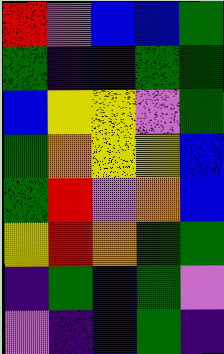[["red", "violet", "blue", "blue", "green"], ["green", "indigo", "blue", "green", "green"], ["blue", "yellow", "yellow", "violet", "green"], ["green", "orange", "yellow", "yellow", "blue"], ["green", "red", "violet", "orange", "blue"], ["yellow", "red", "orange", "green", "green"], ["indigo", "green", "blue", "green", "violet"], ["violet", "indigo", "blue", "green", "indigo"]]